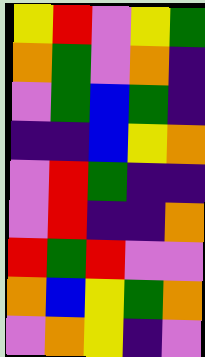[["yellow", "red", "violet", "yellow", "green"], ["orange", "green", "violet", "orange", "indigo"], ["violet", "green", "blue", "green", "indigo"], ["indigo", "indigo", "blue", "yellow", "orange"], ["violet", "red", "green", "indigo", "indigo"], ["violet", "red", "indigo", "indigo", "orange"], ["red", "green", "red", "violet", "violet"], ["orange", "blue", "yellow", "green", "orange"], ["violet", "orange", "yellow", "indigo", "violet"]]